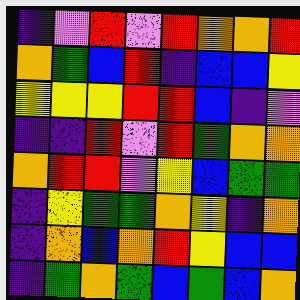[["indigo", "violet", "red", "violet", "red", "orange", "orange", "red"], ["orange", "green", "blue", "red", "indigo", "blue", "blue", "yellow"], ["yellow", "yellow", "yellow", "red", "red", "blue", "indigo", "violet"], ["indigo", "indigo", "red", "violet", "red", "green", "orange", "orange"], ["orange", "red", "red", "violet", "yellow", "blue", "green", "green"], ["indigo", "yellow", "green", "green", "orange", "yellow", "indigo", "orange"], ["indigo", "orange", "blue", "orange", "red", "yellow", "blue", "blue"], ["indigo", "green", "orange", "green", "blue", "green", "blue", "orange"]]